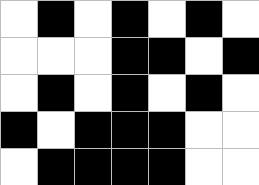[["white", "black", "white", "black", "white", "black", "white"], ["white", "white", "white", "black", "black", "white", "black"], ["white", "black", "white", "black", "white", "black", "white"], ["black", "white", "black", "black", "black", "white", "white"], ["white", "black", "black", "black", "black", "white", "white"]]